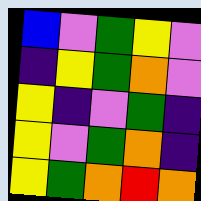[["blue", "violet", "green", "yellow", "violet"], ["indigo", "yellow", "green", "orange", "violet"], ["yellow", "indigo", "violet", "green", "indigo"], ["yellow", "violet", "green", "orange", "indigo"], ["yellow", "green", "orange", "red", "orange"]]